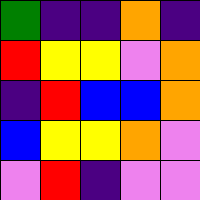[["green", "indigo", "indigo", "orange", "indigo"], ["red", "yellow", "yellow", "violet", "orange"], ["indigo", "red", "blue", "blue", "orange"], ["blue", "yellow", "yellow", "orange", "violet"], ["violet", "red", "indigo", "violet", "violet"]]